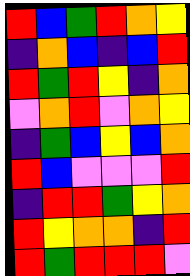[["red", "blue", "green", "red", "orange", "yellow"], ["indigo", "orange", "blue", "indigo", "blue", "red"], ["red", "green", "red", "yellow", "indigo", "orange"], ["violet", "orange", "red", "violet", "orange", "yellow"], ["indigo", "green", "blue", "yellow", "blue", "orange"], ["red", "blue", "violet", "violet", "violet", "red"], ["indigo", "red", "red", "green", "yellow", "orange"], ["red", "yellow", "orange", "orange", "indigo", "red"], ["red", "green", "red", "red", "red", "violet"]]